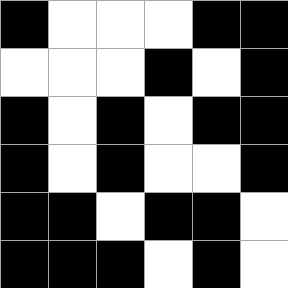[["black", "white", "white", "white", "black", "black"], ["white", "white", "white", "black", "white", "black"], ["black", "white", "black", "white", "black", "black"], ["black", "white", "black", "white", "white", "black"], ["black", "black", "white", "black", "black", "white"], ["black", "black", "black", "white", "black", "white"]]